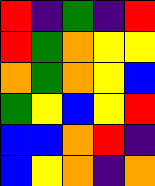[["red", "indigo", "green", "indigo", "red"], ["red", "green", "orange", "yellow", "yellow"], ["orange", "green", "orange", "yellow", "blue"], ["green", "yellow", "blue", "yellow", "red"], ["blue", "blue", "orange", "red", "indigo"], ["blue", "yellow", "orange", "indigo", "orange"]]